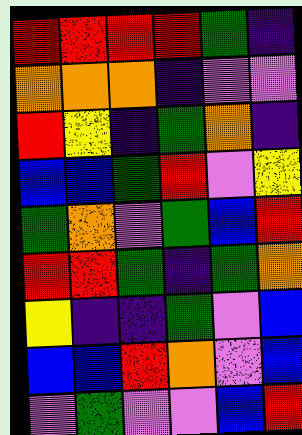[["red", "red", "red", "red", "green", "indigo"], ["orange", "orange", "orange", "indigo", "violet", "violet"], ["red", "yellow", "indigo", "green", "orange", "indigo"], ["blue", "blue", "green", "red", "violet", "yellow"], ["green", "orange", "violet", "green", "blue", "red"], ["red", "red", "green", "indigo", "green", "orange"], ["yellow", "indigo", "indigo", "green", "violet", "blue"], ["blue", "blue", "red", "orange", "violet", "blue"], ["violet", "green", "violet", "violet", "blue", "red"]]